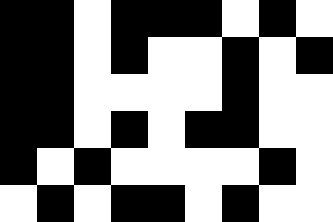[["black", "black", "white", "black", "black", "black", "white", "black", "white"], ["black", "black", "white", "black", "white", "white", "black", "white", "black"], ["black", "black", "white", "white", "white", "white", "black", "white", "white"], ["black", "black", "white", "black", "white", "black", "black", "white", "white"], ["black", "white", "black", "white", "white", "white", "white", "black", "white"], ["white", "black", "white", "black", "black", "white", "black", "white", "white"]]